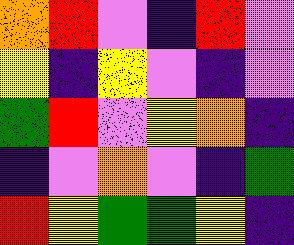[["orange", "red", "violet", "indigo", "red", "violet"], ["yellow", "indigo", "yellow", "violet", "indigo", "violet"], ["green", "red", "violet", "yellow", "orange", "indigo"], ["indigo", "violet", "orange", "violet", "indigo", "green"], ["red", "yellow", "green", "green", "yellow", "indigo"]]